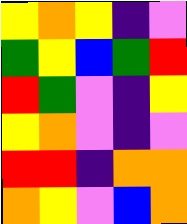[["yellow", "orange", "yellow", "indigo", "violet"], ["green", "yellow", "blue", "green", "red"], ["red", "green", "violet", "indigo", "yellow"], ["yellow", "orange", "violet", "indigo", "violet"], ["red", "red", "indigo", "orange", "orange"], ["orange", "yellow", "violet", "blue", "orange"]]